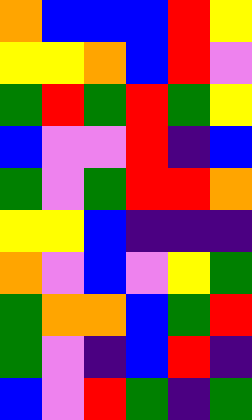[["orange", "blue", "blue", "blue", "red", "yellow"], ["yellow", "yellow", "orange", "blue", "red", "violet"], ["green", "red", "green", "red", "green", "yellow"], ["blue", "violet", "violet", "red", "indigo", "blue"], ["green", "violet", "green", "red", "red", "orange"], ["yellow", "yellow", "blue", "indigo", "indigo", "indigo"], ["orange", "violet", "blue", "violet", "yellow", "green"], ["green", "orange", "orange", "blue", "green", "red"], ["green", "violet", "indigo", "blue", "red", "indigo"], ["blue", "violet", "red", "green", "indigo", "green"]]